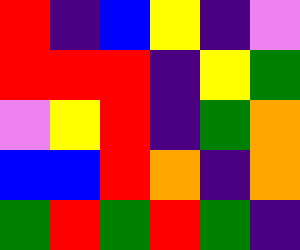[["red", "indigo", "blue", "yellow", "indigo", "violet"], ["red", "red", "red", "indigo", "yellow", "green"], ["violet", "yellow", "red", "indigo", "green", "orange"], ["blue", "blue", "red", "orange", "indigo", "orange"], ["green", "red", "green", "red", "green", "indigo"]]